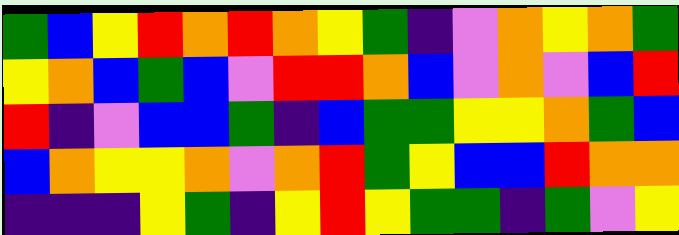[["green", "blue", "yellow", "red", "orange", "red", "orange", "yellow", "green", "indigo", "violet", "orange", "yellow", "orange", "green"], ["yellow", "orange", "blue", "green", "blue", "violet", "red", "red", "orange", "blue", "violet", "orange", "violet", "blue", "red"], ["red", "indigo", "violet", "blue", "blue", "green", "indigo", "blue", "green", "green", "yellow", "yellow", "orange", "green", "blue"], ["blue", "orange", "yellow", "yellow", "orange", "violet", "orange", "red", "green", "yellow", "blue", "blue", "red", "orange", "orange"], ["indigo", "indigo", "indigo", "yellow", "green", "indigo", "yellow", "red", "yellow", "green", "green", "indigo", "green", "violet", "yellow"]]